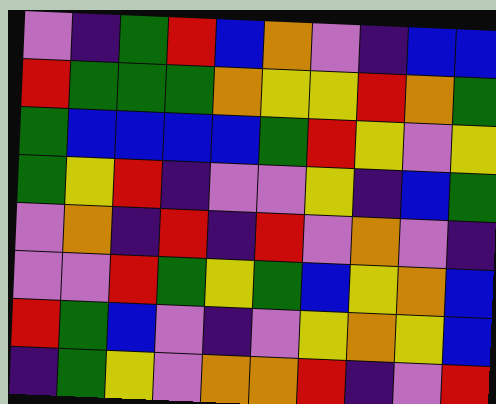[["violet", "indigo", "green", "red", "blue", "orange", "violet", "indigo", "blue", "blue"], ["red", "green", "green", "green", "orange", "yellow", "yellow", "red", "orange", "green"], ["green", "blue", "blue", "blue", "blue", "green", "red", "yellow", "violet", "yellow"], ["green", "yellow", "red", "indigo", "violet", "violet", "yellow", "indigo", "blue", "green"], ["violet", "orange", "indigo", "red", "indigo", "red", "violet", "orange", "violet", "indigo"], ["violet", "violet", "red", "green", "yellow", "green", "blue", "yellow", "orange", "blue"], ["red", "green", "blue", "violet", "indigo", "violet", "yellow", "orange", "yellow", "blue"], ["indigo", "green", "yellow", "violet", "orange", "orange", "red", "indigo", "violet", "red"]]